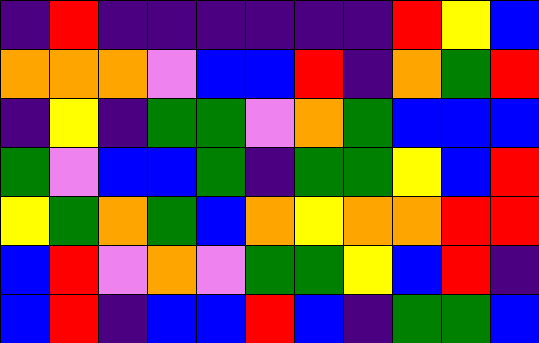[["indigo", "red", "indigo", "indigo", "indigo", "indigo", "indigo", "indigo", "red", "yellow", "blue"], ["orange", "orange", "orange", "violet", "blue", "blue", "red", "indigo", "orange", "green", "red"], ["indigo", "yellow", "indigo", "green", "green", "violet", "orange", "green", "blue", "blue", "blue"], ["green", "violet", "blue", "blue", "green", "indigo", "green", "green", "yellow", "blue", "red"], ["yellow", "green", "orange", "green", "blue", "orange", "yellow", "orange", "orange", "red", "red"], ["blue", "red", "violet", "orange", "violet", "green", "green", "yellow", "blue", "red", "indigo"], ["blue", "red", "indigo", "blue", "blue", "red", "blue", "indigo", "green", "green", "blue"]]